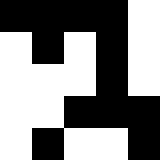[["black", "black", "black", "black", "white"], ["white", "black", "white", "black", "white"], ["white", "white", "white", "black", "white"], ["white", "white", "black", "black", "black"], ["white", "black", "white", "white", "black"]]